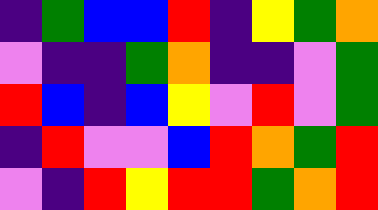[["indigo", "green", "blue", "blue", "red", "indigo", "yellow", "green", "orange"], ["violet", "indigo", "indigo", "green", "orange", "indigo", "indigo", "violet", "green"], ["red", "blue", "indigo", "blue", "yellow", "violet", "red", "violet", "green"], ["indigo", "red", "violet", "violet", "blue", "red", "orange", "green", "red"], ["violet", "indigo", "red", "yellow", "red", "red", "green", "orange", "red"]]